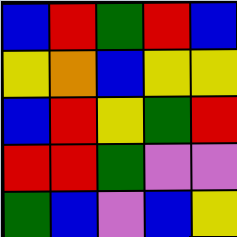[["blue", "red", "green", "red", "blue"], ["yellow", "orange", "blue", "yellow", "yellow"], ["blue", "red", "yellow", "green", "red"], ["red", "red", "green", "violet", "violet"], ["green", "blue", "violet", "blue", "yellow"]]